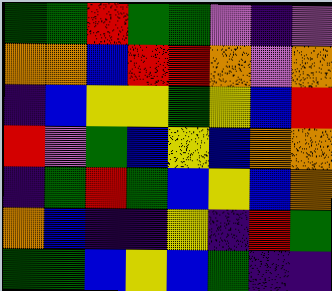[["green", "green", "red", "green", "green", "violet", "indigo", "violet"], ["orange", "orange", "blue", "red", "red", "orange", "violet", "orange"], ["indigo", "blue", "yellow", "yellow", "green", "yellow", "blue", "red"], ["red", "violet", "green", "blue", "yellow", "blue", "orange", "orange"], ["indigo", "green", "red", "green", "blue", "yellow", "blue", "orange"], ["orange", "blue", "indigo", "indigo", "yellow", "indigo", "red", "green"], ["green", "green", "blue", "yellow", "blue", "green", "indigo", "indigo"]]